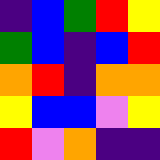[["indigo", "blue", "green", "red", "yellow"], ["green", "blue", "indigo", "blue", "red"], ["orange", "red", "indigo", "orange", "orange"], ["yellow", "blue", "blue", "violet", "yellow"], ["red", "violet", "orange", "indigo", "indigo"]]